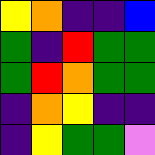[["yellow", "orange", "indigo", "indigo", "blue"], ["green", "indigo", "red", "green", "green"], ["green", "red", "orange", "green", "green"], ["indigo", "orange", "yellow", "indigo", "indigo"], ["indigo", "yellow", "green", "green", "violet"]]